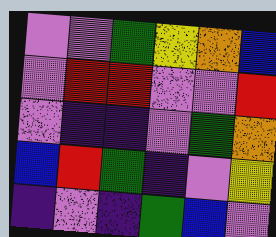[["violet", "violet", "green", "yellow", "orange", "blue"], ["violet", "red", "red", "violet", "violet", "red"], ["violet", "indigo", "indigo", "violet", "green", "orange"], ["blue", "red", "green", "indigo", "violet", "yellow"], ["indigo", "violet", "indigo", "green", "blue", "violet"]]